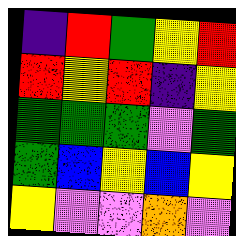[["indigo", "red", "green", "yellow", "red"], ["red", "yellow", "red", "indigo", "yellow"], ["green", "green", "green", "violet", "green"], ["green", "blue", "yellow", "blue", "yellow"], ["yellow", "violet", "violet", "orange", "violet"]]